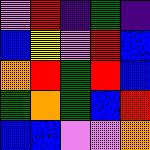[["violet", "red", "indigo", "green", "indigo"], ["blue", "yellow", "violet", "red", "blue"], ["orange", "red", "green", "red", "blue"], ["green", "orange", "green", "blue", "red"], ["blue", "blue", "violet", "violet", "orange"]]